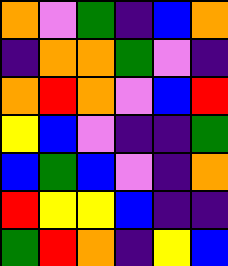[["orange", "violet", "green", "indigo", "blue", "orange"], ["indigo", "orange", "orange", "green", "violet", "indigo"], ["orange", "red", "orange", "violet", "blue", "red"], ["yellow", "blue", "violet", "indigo", "indigo", "green"], ["blue", "green", "blue", "violet", "indigo", "orange"], ["red", "yellow", "yellow", "blue", "indigo", "indigo"], ["green", "red", "orange", "indigo", "yellow", "blue"]]